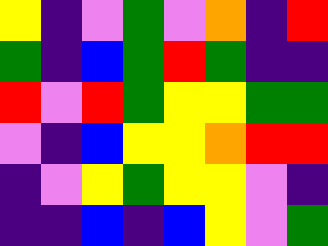[["yellow", "indigo", "violet", "green", "violet", "orange", "indigo", "red"], ["green", "indigo", "blue", "green", "red", "green", "indigo", "indigo"], ["red", "violet", "red", "green", "yellow", "yellow", "green", "green"], ["violet", "indigo", "blue", "yellow", "yellow", "orange", "red", "red"], ["indigo", "violet", "yellow", "green", "yellow", "yellow", "violet", "indigo"], ["indigo", "indigo", "blue", "indigo", "blue", "yellow", "violet", "green"]]